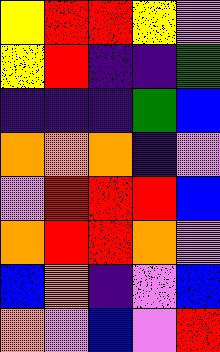[["yellow", "red", "red", "yellow", "violet"], ["yellow", "red", "indigo", "indigo", "green"], ["indigo", "indigo", "indigo", "green", "blue"], ["orange", "orange", "orange", "indigo", "violet"], ["violet", "red", "red", "red", "blue"], ["orange", "red", "red", "orange", "violet"], ["blue", "orange", "indigo", "violet", "blue"], ["orange", "violet", "blue", "violet", "red"]]